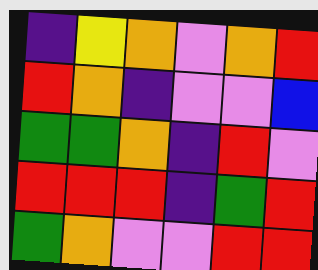[["indigo", "yellow", "orange", "violet", "orange", "red"], ["red", "orange", "indigo", "violet", "violet", "blue"], ["green", "green", "orange", "indigo", "red", "violet"], ["red", "red", "red", "indigo", "green", "red"], ["green", "orange", "violet", "violet", "red", "red"]]